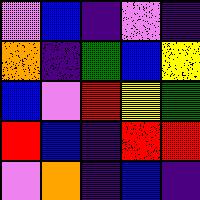[["violet", "blue", "indigo", "violet", "indigo"], ["orange", "indigo", "green", "blue", "yellow"], ["blue", "violet", "red", "yellow", "green"], ["red", "blue", "indigo", "red", "red"], ["violet", "orange", "indigo", "blue", "indigo"]]